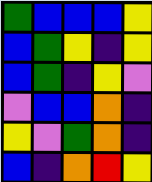[["green", "blue", "blue", "blue", "yellow"], ["blue", "green", "yellow", "indigo", "yellow"], ["blue", "green", "indigo", "yellow", "violet"], ["violet", "blue", "blue", "orange", "indigo"], ["yellow", "violet", "green", "orange", "indigo"], ["blue", "indigo", "orange", "red", "yellow"]]